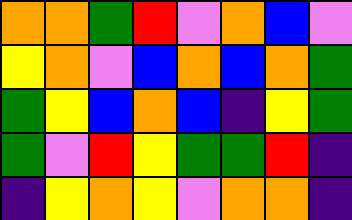[["orange", "orange", "green", "red", "violet", "orange", "blue", "violet"], ["yellow", "orange", "violet", "blue", "orange", "blue", "orange", "green"], ["green", "yellow", "blue", "orange", "blue", "indigo", "yellow", "green"], ["green", "violet", "red", "yellow", "green", "green", "red", "indigo"], ["indigo", "yellow", "orange", "yellow", "violet", "orange", "orange", "indigo"]]